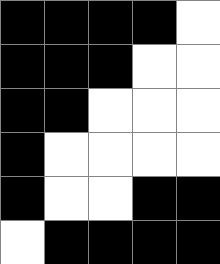[["black", "black", "black", "black", "white"], ["black", "black", "black", "white", "white"], ["black", "black", "white", "white", "white"], ["black", "white", "white", "white", "white"], ["black", "white", "white", "black", "black"], ["white", "black", "black", "black", "black"]]